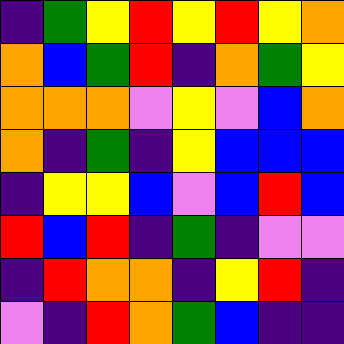[["indigo", "green", "yellow", "red", "yellow", "red", "yellow", "orange"], ["orange", "blue", "green", "red", "indigo", "orange", "green", "yellow"], ["orange", "orange", "orange", "violet", "yellow", "violet", "blue", "orange"], ["orange", "indigo", "green", "indigo", "yellow", "blue", "blue", "blue"], ["indigo", "yellow", "yellow", "blue", "violet", "blue", "red", "blue"], ["red", "blue", "red", "indigo", "green", "indigo", "violet", "violet"], ["indigo", "red", "orange", "orange", "indigo", "yellow", "red", "indigo"], ["violet", "indigo", "red", "orange", "green", "blue", "indigo", "indigo"]]